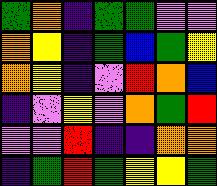[["green", "orange", "indigo", "green", "green", "violet", "violet"], ["orange", "yellow", "indigo", "green", "blue", "green", "yellow"], ["orange", "yellow", "indigo", "violet", "red", "orange", "blue"], ["indigo", "violet", "yellow", "violet", "orange", "green", "red"], ["violet", "violet", "red", "indigo", "indigo", "orange", "orange"], ["indigo", "green", "red", "green", "yellow", "yellow", "green"]]